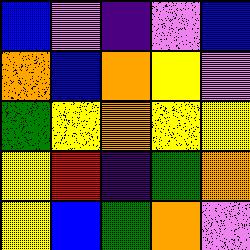[["blue", "violet", "indigo", "violet", "blue"], ["orange", "blue", "orange", "yellow", "violet"], ["green", "yellow", "orange", "yellow", "yellow"], ["yellow", "red", "indigo", "green", "orange"], ["yellow", "blue", "green", "orange", "violet"]]